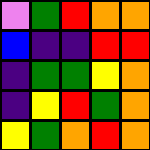[["violet", "green", "red", "orange", "orange"], ["blue", "indigo", "indigo", "red", "red"], ["indigo", "green", "green", "yellow", "orange"], ["indigo", "yellow", "red", "green", "orange"], ["yellow", "green", "orange", "red", "orange"]]